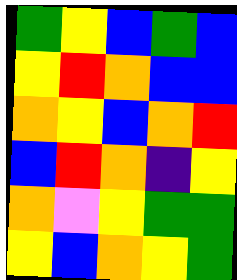[["green", "yellow", "blue", "green", "blue"], ["yellow", "red", "orange", "blue", "blue"], ["orange", "yellow", "blue", "orange", "red"], ["blue", "red", "orange", "indigo", "yellow"], ["orange", "violet", "yellow", "green", "green"], ["yellow", "blue", "orange", "yellow", "green"]]